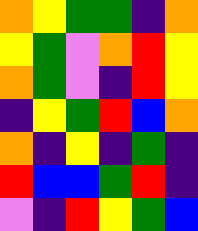[["orange", "yellow", "green", "green", "indigo", "orange"], ["yellow", "green", "violet", "orange", "red", "yellow"], ["orange", "green", "violet", "indigo", "red", "yellow"], ["indigo", "yellow", "green", "red", "blue", "orange"], ["orange", "indigo", "yellow", "indigo", "green", "indigo"], ["red", "blue", "blue", "green", "red", "indigo"], ["violet", "indigo", "red", "yellow", "green", "blue"]]